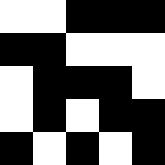[["white", "white", "black", "black", "black"], ["black", "black", "white", "white", "white"], ["white", "black", "black", "black", "white"], ["white", "black", "white", "black", "black"], ["black", "white", "black", "white", "black"]]